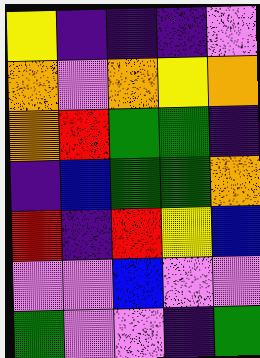[["yellow", "indigo", "indigo", "indigo", "violet"], ["orange", "violet", "orange", "yellow", "orange"], ["orange", "red", "green", "green", "indigo"], ["indigo", "blue", "green", "green", "orange"], ["red", "indigo", "red", "yellow", "blue"], ["violet", "violet", "blue", "violet", "violet"], ["green", "violet", "violet", "indigo", "green"]]